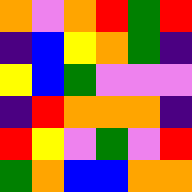[["orange", "violet", "orange", "red", "green", "red"], ["indigo", "blue", "yellow", "orange", "green", "indigo"], ["yellow", "blue", "green", "violet", "violet", "violet"], ["indigo", "red", "orange", "orange", "orange", "indigo"], ["red", "yellow", "violet", "green", "violet", "red"], ["green", "orange", "blue", "blue", "orange", "orange"]]